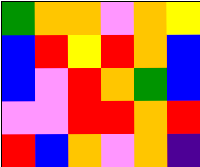[["green", "orange", "orange", "violet", "orange", "yellow"], ["blue", "red", "yellow", "red", "orange", "blue"], ["blue", "violet", "red", "orange", "green", "blue"], ["violet", "violet", "red", "red", "orange", "red"], ["red", "blue", "orange", "violet", "orange", "indigo"]]